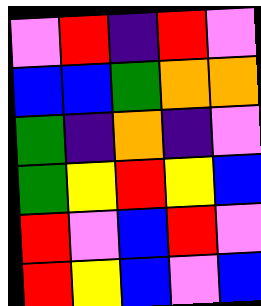[["violet", "red", "indigo", "red", "violet"], ["blue", "blue", "green", "orange", "orange"], ["green", "indigo", "orange", "indigo", "violet"], ["green", "yellow", "red", "yellow", "blue"], ["red", "violet", "blue", "red", "violet"], ["red", "yellow", "blue", "violet", "blue"]]